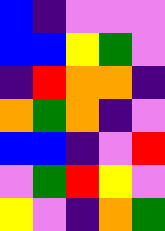[["blue", "indigo", "violet", "violet", "violet"], ["blue", "blue", "yellow", "green", "violet"], ["indigo", "red", "orange", "orange", "indigo"], ["orange", "green", "orange", "indigo", "violet"], ["blue", "blue", "indigo", "violet", "red"], ["violet", "green", "red", "yellow", "violet"], ["yellow", "violet", "indigo", "orange", "green"]]